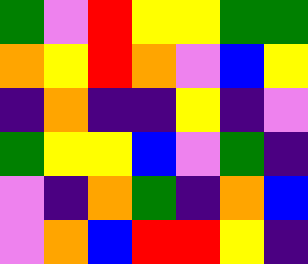[["green", "violet", "red", "yellow", "yellow", "green", "green"], ["orange", "yellow", "red", "orange", "violet", "blue", "yellow"], ["indigo", "orange", "indigo", "indigo", "yellow", "indigo", "violet"], ["green", "yellow", "yellow", "blue", "violet", "green", "indigo"], ["violet", "indigo", "orange", "green", "indigo", "orange", "blue"], ["violet", "orange", "blue", "red", "red", "yellow", "indigo"]]